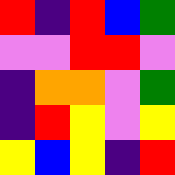[["red", "indigo", "red", "blue", "green"], ["violet", "violet", "red", "red", "violet"], ["indigo", "orange", "orange", "violet", "green"], ["indigo", "red", "yellow", "violet", "yellow"], ["yellow", "blue", "yellow", "indigo", "red"]]